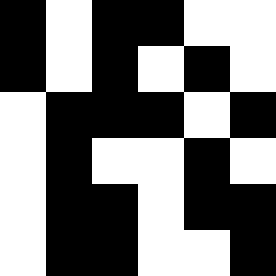[["black", "white", "black", "black", "white", "white"], ["black", "white", "black", "white", "black", "white"], ["white", "black", "black", "black", "white", "black"], ["white", "black", "white", "white", "black", "white"], ["white", "black", "black", "white", "black", "black"], ["white", "black", "black", "white", "white", "black"]]